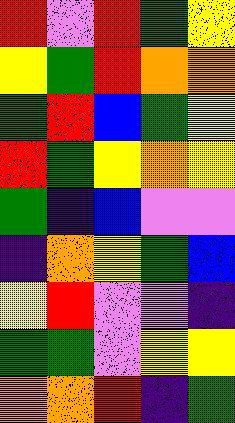[["red", "violet", "red", "green", "yellow"], ["yellow", "green", "red", "orange", "orange"], ["green", "red", "blue", "green", "yellow"], ["red", "green", "yellow", "orange", "yellow"], ["green", "indigo", "blue", "violet", "violet"], ["indigo", "orange", "yellow", "green", "blue"], ["yellow", "red", "violet", "violet", "indigo"], ["green", "green", "violet", "yellow", "yellow"], ["orange", "orange", "red", "indigo", "green"]]